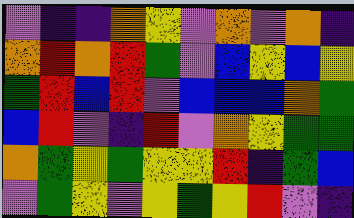[["violet", "indigo", "indigo", "orange", "yellow", "violet", "orange", "violet", "orange", "indigo"], ["orange", "red", "orange", "red", "green", "violet", "blue", "yellow", "blue", "yellow"], ["green", "red", "blue", "red", "violet", "blue", "blue", "blue", "orange", "green"], ["blue", "red", "violet", "indigo", "red", "violet", "orange", "yellow", "green", "green"], ["orange", "green", "yellow", "green", "yellow", "yellow", "red", "indigo", "green", "blue"], ["violet", "green", "yellow", "violet", "yellow", "green", "yellow", "red", "violet", "indigo"]]